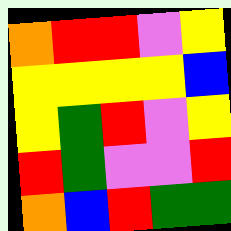[["orange", "red", "red", "violet", "yellow"], ["yellow", "yellow", "yellow", "yellow", "blue"], ["yellow", "green", "red", "violet", "yellow"], ["red", "green", "violet", "violet", "red"], ["orange", "blue", "red", "green", "green"]]